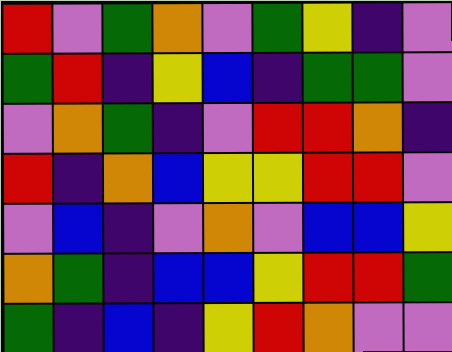[["red", "violet", "green", "orange", "violet", "green", "yellow", "indigo", "violet"], ["green", "red", "indigo", "yellow", "blue", "indigo", "green", "green", "violet"], ["violet", "orange", "green", "indigo", "violet", "red", "red", "orange", "indigo"], ["red", "indigo", "orange", "blue", "yellow", "yellow", "red", "red", "violet"], ["violet", "blue", "indigo", "violet", "orange", "violet", "blue", "blue", "yellow"], ["orange", "green", "indigo", "blue", "blue", "yellow", "red", "red", "green"], ["green", "indigo", "blue", "indigo", "yellow", "red", "orange", "violet", "violet"]]